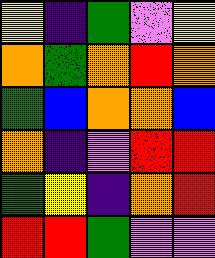[["yellow", "indigo", "green", "violet", "yellow"], ["orange", "green", "orange", "red", "orange"], ["green", "blue", "orange", "orange", "blue"], ["orange", "indigo", "violet", "red", "red"], ["green", "yellow", "indigo", "orange", "red"], ["red", "red", "green", "violet", "violet"]]